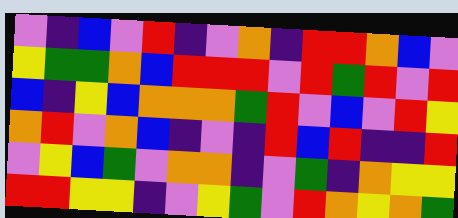[["violet", "indigo", "blue", "violet", "red", "indigo", "violet", "orange", "indigo", "red", "red", "orange", "blue", "violet"], ["yellow", "green", "green", "orange", "blue", "red", "red", "red", "violet", "red", "green", "red", "violet", "red"], ["blue", "indigo", "yellow", "blue", "orange", "orange", "orange", "green", "red", "violet", "blue", "violet", "red", "yellow"], ["orange", "red", "violet", "orange", "blue", "indigo", "violet", "indigo", "red", "blue", "red", "indigo", "indigo", "red"], ["violet", "yellow", "blue", "green", "violet", "orange", "orange", "indigo", "violet", "green", "indigo", "orange", "yellow", "yellow"], ["red", "red", "yellow", "yellow", "indigo", "violet", "yellow", "green", "violet", "red", "orange", "yellow", "orange", "green"]]